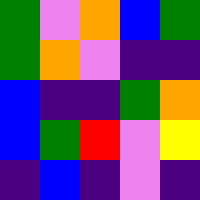[["green", "violet", "orange", "blue", "green"], ["green", "orange", "violet", "indigo", "indigo"], ["blue", "indigo", "indigo", "green", "orange"], ["blue", "green", "red", "violet", "yellow"], ["indigo", "blue", "indigo", "violet", "indigo"]]